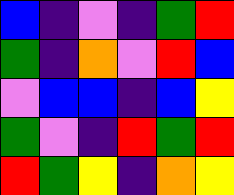[["blue", "indigo", "violet", "indigo", "green", "red"], ["green", "indigo", "orange", "violet", "red", "blue"], ["violet", "blue", "blue", "indigo", "blue", "yellow"], ["green", "violet", "indigo", "red", "green", "red"], ["red", "green", "yellow", "indigo", "orange", "yellow"]]